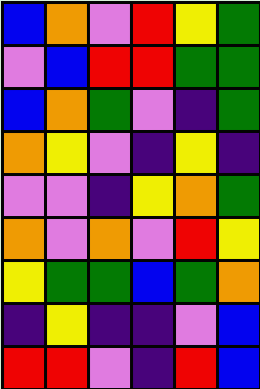[["blue", "orange", "violet", "red", "yellow", "green"], ["violet", "blue", "red", "red", "green", "green"], ["blue", "orange", "green", "violet", "indigo", "green"], ["orange", "yellow", "violet", "indigo", "yellow", "indigo"], ["violet", "violet", "indigo", "yellow", "orange", "green"], ["orange", "violet", "orange", "violet", "red", "yellow"], ["yellow", "green", "green", "blue", "green", "orange"], ["indigo", "yellow", "indigo", "indigo", "violet", "blue"], ["red", "red", "violet", "indigo", "red", "blue"]]